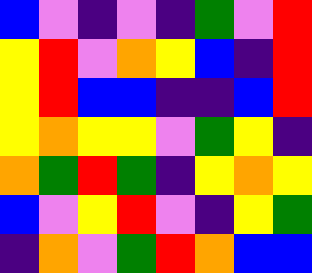[["blue", "violet", "indigo", "violet", "indigo", "green", "violet", "red"], ["yellow", "red", "violet", "orange", "yellow", "blue", "indigo", "red"], ["yellow", "red", "blue", "blue", "indigo", "indigo", "blue", "red"], ["yellow", "orange", "yellow", "yellow", "violet", "green", "yellow", "indigo"], ["orange", "green", "red", "green", "indigo", "yellow", "orange", "yellow"], ["blue", "violet", "yellow", "red", "violet", "indigo", "yellow", "green"], ["indigo", "orange", "violet", "green", "red", "orange", "blue", "blue"]]